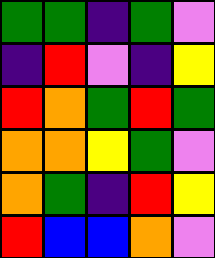[["green", "green", "indigo", "green", "violet"], ["indigo", "red", "violet", "indigo", "yellow"], ["red", "orange", "green", "red", "green"], ["orange", "orange", "yellow", "green", "violet"], ["orange", "green", "indigo", "red", "yellow"], ["red", "blue", "blue", "orange", "violet"]]